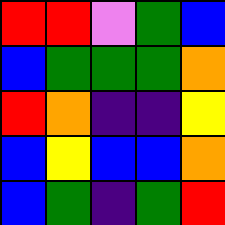[["red", "red", "violet", "green", "blue"], ["blue", "green", "green", "green", "orange"], ["red", "orange", "indigo", "indigo", "yellow"], ["blue", "yellow", "blue", "blue", "orange"], ["blue", "green", "indigo", "green", "red"]]